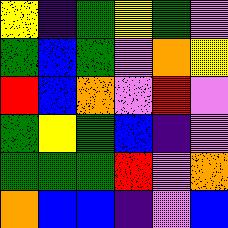[["yellow", "indigo", "green", "yellow", "green", "violet"], ["green", "blue", "green", "violet", "orange", "yellow"], ["red", "blue", "orange", "violet", "red", "violet"], ["green", "yellow", "green", "blue", "indigo", "violet"], ["green", "green", "green", "red", "violet", "orange"], ["orange", "blue", "blue", "indigo", "violet", "blue"]]